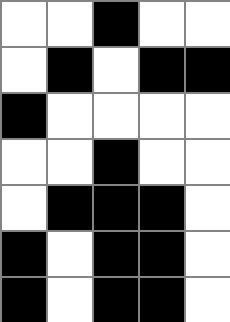[["white", "white", "black", "white", "white"], ["white", "black", "white", "black", "black"], ["black", "white", "white", "white", "white"], ["white", "white", "black", "white", "white"], ["white", "black", "black", "black", "white"], ["black", "white", "black", "black", "white"], ["black", "white", "black", "black", "white"]]